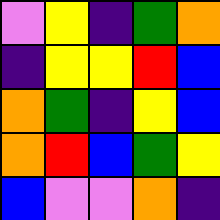[["violet", "yellow", "indigo", "green", "orange"], ["indigo", "yellow", "yellow", "red", "blue"], ["orange", "green", "indigo", "yellow", "blue"], ["orange", "red", "blue", "green", "yellow"], ["blue", "violet", "violet", "orange", "indigo"]]